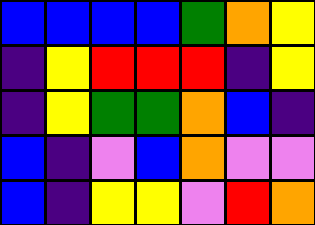[["blue", "blue", "blue", "blue", "green", "orange", "yellow"], ["indigo", "yellow", "red", "red", "red", "indigo", "yellow"], ["indigo", "yellow", "green", "green", "orange", "blue", "indigo"], ["blue", "indigo", "violet", "blue", "orange", "violet", "violet"], ["blue", "indigo", "yellow", "yellow", "violet", "red", "orange"]]